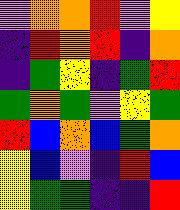[["violet", "orange", "orange", "red", "violet", "yellow"], ["indigo", "red", "orange", "red", "indigo", "orange"], ["indigo", "green", "yellow", "indigo", "green", "red"], ["green", "orange", "green", "violet", "yellow", "green"], ["red", "blue", "orange", "blue", "green", "orange"], ["yellow", "blue", "violet", "indigo", "red", "blue"], ["yellow", "green", "green", "indigo", "indigo", "red"]]